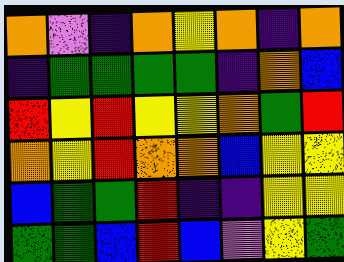[["orange", "violet", "indigo", "orange", "yellow", "orange", "indigo", "orange"], ["indigo", "green", "green", "green", "green", "indigo", "orange", "blue"], ["red", "yellow", "red", "yellow", "yellow", "orange", "green", "red"], ["orange", "yellow", "red", "orange", "orange", "blue", "yellow", "yellow"], ["blue", "green", "green", "red", "indigo", "indigo", "yellow", "yellow"], ["green", "green", "blue", "red", "blue", "violet", "yellow", "green"]]